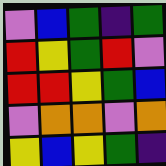[["violet", "blue", "green", "indigo", "green"], ["red", "yellow", "green", "red", "violet"], ["red", "red", "yellow", "green", "blue"], ["violet", "orange", "orange", "violet", "orange"], ["yellow", "blue", "yellow", "green", "indigo"]]